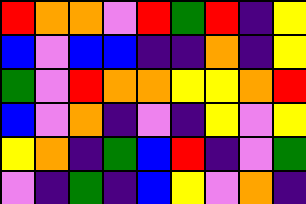[["red", "orange", "orange", "violet", "red", "green", "red", "indigo", "yellow"], ["blue", "violet", "blue", "blue", "indigo", "indigo", "orange", "indigo", "yellow"], ["green", "violet", "red", "orange", "orange", "yellow", "yellow", "orange", "red"], ["blue", "violet", "orange", "indigo", "violet", "indigo", "yellow", "violet", "yellow"], ["yellow", "orange", "indigo", "green", "blue", "red", "indigo", "violet", "green"], ["violet", "indigo", "green", "indigo", "blue", "yellow", "violet", "orange", "indigo"]]